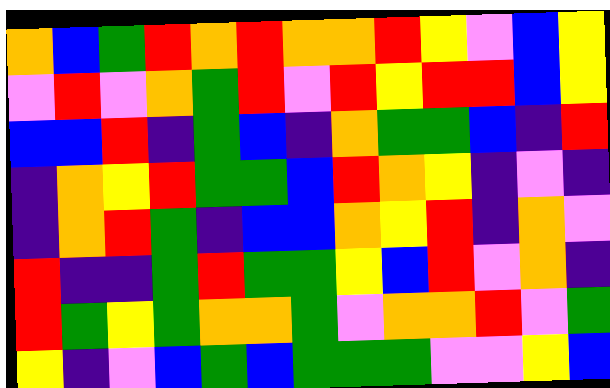[["orange", "blue", "green", "red", "orange", "red", "orange", "orange", "red", "yellow", "violet", "blue", "yellow"], ["violet", "red", "violet", "orange", "green", "red", "violet", "red", "yellow", "red", "red", "blue", "yellow"], ["blue", "blue", "red", "indigo", "green", "blue", "indigo", "orange", "green", "green", "blue", "indigo", "red"], ["indigo", "orange", "yellow", "red", "green", "green", "blue", "red", "orange", "yellow", "indigo", "violet", "indigo"], ["indigo", "orange", "red", "green", "indigo", "blue", "blue", "orange", "yellow", "red", "indigo", "orange", "violet"], ["red", "indigo", "indigo", "green", "red", "green", "green", "yellow", "blue", "red", "violet", "orange", "indigo"], ["red", "green", "yellow", "green", "orange", "orange", "green", "violet", "orange", "orange", "red", "violet", "green"], ["yellow", "indigo", "violet", "blue", "green", "blue", "green", "green", "green", "violet", "violet", "yellow", "blue"]]